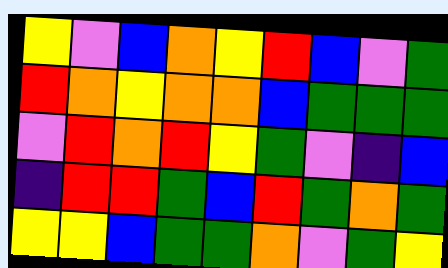[["yellow", "violet", "blue", "orange", "yellow", "red", "blue", "violet", "green"], ["red", "orange", "yellow", "orange", "orange", "blue", "green", "green", "green"], ["violet", "red", "orange", "red", "yellow", "green", "violet", "indigo", "blue"], ["indigo", "red", "red", "green", "blue", "red", "green", "orange", "green"], ["yellow", "yellow", "blue", "green", "green", "orange", "violet", "green", "yellow"]]